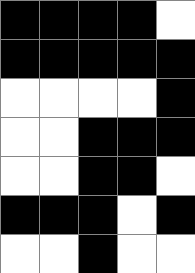[["black", "black", "black", "black", "white"], ["black", "black", "black", "black", "black"], ["white", "white", "white", "white", "black"], ["white", "white", "black", "black", "black"], ["white", "white", "black", "black", "white"], ["black", "black", "black", "white", "black"], ["white", "white", "black", "white", "white"]]